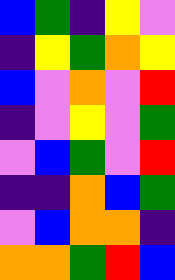[["blue", "green", "indigo", "yellow", "violet"], ["indigo", "yellow", "green", "orange", "yellow"], ["blue", "violet", "orange", "violet", "red"], ["indigo", "violet", "yellow", "violet", "green"], ["violet", "blue", "green", "violet", "red"], ["indigo", "indigo", "orange", "blue", "green"], ["violet", "blue", "orange", "orange", "indigo"], ["orange", "orange", "green", "red", "blue"]]